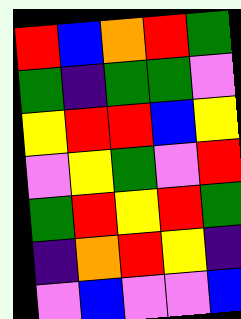[["red", "blue", "orange", "red", "green"], ["green", "indigo", "green", "green", "violet"], ["yellow", "red", "red", "blue", "yellow"], ["violet", "yellow", "green", "violet", "red"], ["green", "red", "yellow", "red", "green"], ["indigo", "orange", "red", "yellow", "indigo"], ["violet", "blue", "violet", "violet", "blue"]]